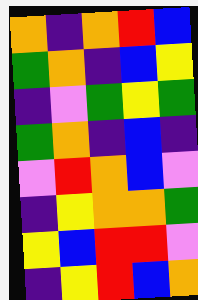[["orange", "indigo", "orange", "red", "blue"], ["green", "orange", "indigo", "blue", "yellow"], ["indigo", "violet", "green", "yellow", "green"], ["green", "orange", "indigo", "blue", "indigo"], ["violet", "red", "orange", "blue", "violet"], ["indigo", "yellow", "orange", "orange", "green"], ["yellow", "blue", "red", "red", "violet"], ["indigo", "yellow", "red", "blue", "orange"]]